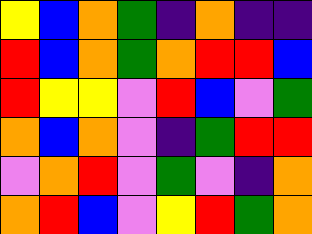[["yellow", "blue", "orange", "green", "indigo", "orange", "indigo", "indigo"], ["red", "blue", "orange", "green", "orange", "red", "red", "blue"], ["red", "yellow", "yellow", "violet", "red", "blue", "violet", "green"], ["orange", "blue", "orange", "violet", "indigo", "green", "red", "red"], ["violet", "orange", "red", "violet", "green", "violet", "indigo", "orange"], ["orange", "red", "blue", "violet", "yellow", "red", "green", "orange"]]